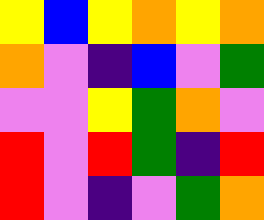[["yellow", "blue", "yellow", "orange", "yellow", "orange"], ["orange", "violet", "indigo", "blue", "violet", "green"], ["violet", "violet", "yellow", "green", "orange", "violet"], ["red", "violet", "red", "green", "indigo", "red"], ["red", "violet", "indigo", "violet", "green", "orange"]]